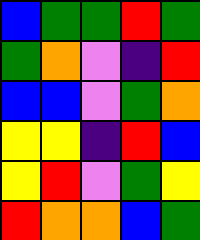[["blue", "green", "green", "red", "green"], ["green", "orange", "violet", "indigo", "red"], ["blue", "blue", "violet", "green", "orange"], ["yellow", "yellow", "indigo", "red", "blue"], ["yellow", "red", "violet", "green", "yellow"], ["red", "orange", "orange", "blue", "green"]]